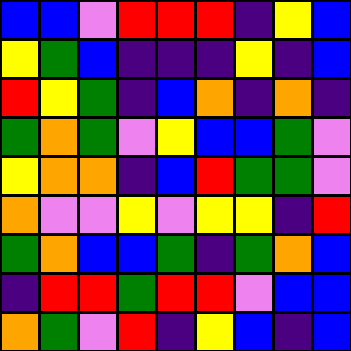[["blue", "blue", "violet", "red", "red", "red", "indigo", "yellow", "blue"], ["yellow", "green", "blue", "indigo", "indigo", "indigo", "yellow", "indigo", "blue"], ["red", "yellow", "green", "indigo", "blue", "orange", "indigo", "orange", "indigo"], ["green", "orange", "green", "violet", "yellow", "blue", "blue", "green", "violet"], ["yellow", "orange", "orange", "indigo", "blue", "red", "green", "green", "violet"], ["orange", "violet", "violet", "yellow", "violet", "yellow", "yellow", "indigo", "red"], ["green", "orange", "blue", "blue", "green", "indigo", "green", "orange", "blue"], ["indigo", "red", "red", "green", "red", "red", "violet", "blue", "blue"], ["orange", "green", "violet", "red", "indigo", "yellow", "blue", "indigo", "blue"]]